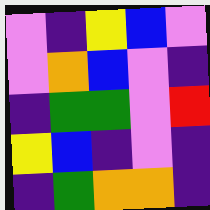[["violet", "indigo", "yellow", "blue", "violet"], ["violet", "orange", "blue", "violet", "indigo"], ["indigo", "green", "green", "violet", "red"], ["yellow", "blue", "indigo", "violet", "indigo"], ["indigo", "green", "orange", "orange", "indigo"]]